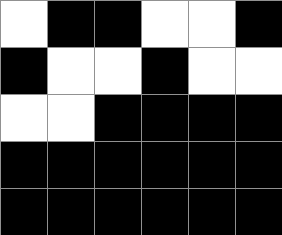[["white", "black", "black", "white", "white", "black"], ["black", "white", "white", "black", "white", "white"], ["white", "white", "black", "black", "black", "black"], ["black", "black", "black", "black", "black", "black"], ["black", "black", "black", "black", "black", "black"]]